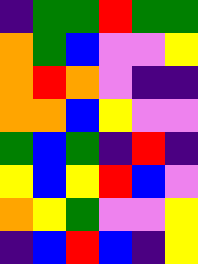[["indigo", "green", "green", "red", "green", "green"], ["orange", "green", "blue", "violet", "violet", "yellow"], ["orange", "red", "orange", "violet", "indigo", "indigo"], ["orange", "orange", "blue", "yellow", "violet", "violet"], ["green", "blue", "green", "indigo", "red", "indigo"], ["yellow", "blue", "yellow", "red", "blue", "violet"], ["orange", "yellow", "green", "violet", "violet", "yellow"], ["indigo", "blue", "red", "blue", "indigo", "yellow"]]